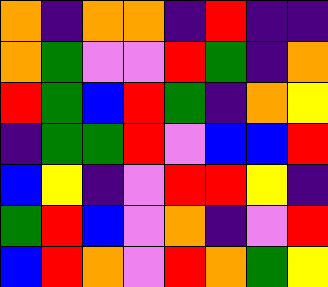[["orange", "indigo", "orange", "orange", "indigo", "red", "indigo", "indigo"], ["orange", "green", "violet", "violet", "red", "green", "indigo", "orange"], ["red", "green", "blue", "red", "green", "indigo", "orange", "yellow"], ["indigo", "green", "green", "red", "violet", "blue", "blue", "red"], ["blue", "yellow", "indigo", "violet", "red", "red", "yellow", "indigo"], ["green", "red", "blue", "violet", "orange", "indigo", "violet", "red"], ["blue", "red", "orange", "violet", "red", "orange", "green", "yellow"]]